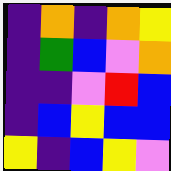[["indigo", "orange", "indigo", "orange", "yellow"], ["indigo", "green", "blue", "violet", "orange"], ["indigo", "indigo", "violet", "red", "blue"], ["indigo", "blue", "yellow", "blue", "blue"], ["yellow", "indigo", "blue", "yellow", "violet"]]